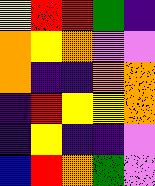[["yellow", "red", "red", "green", "indigo"], ["orange", "yellow", "orange", "violet", "violet"], ["orange", "indigo", "indigo", "orange", "orange"], ["indigo", "red", "yellow", "yellow", "orange"], ["indigo", "yellow", "indigo", "indigo", "violet"], ["blue", "red", "orange", "green", "violet"]]